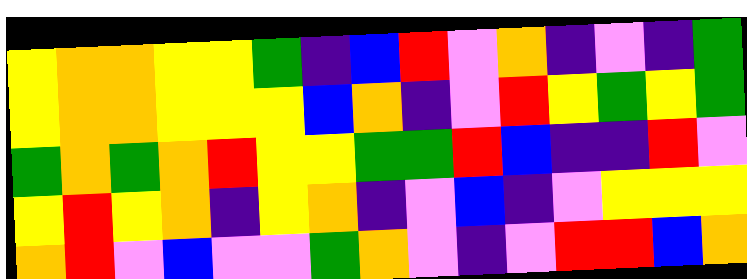[["yellow", "orange", "orange", "yellow", "yellow", "green", "indigo", "blue", "red", "violet", "orange", "indigo", "violet", "indigo", "green"], ["yellow", "orange", "orange", "yellow", "yellow", "yellow", "blue", "orange", "indigo", "violet", "red", "yellow", "green", "yellow", "green"], ["green", "orange", "green", "orange", "red", "yellow", "yellow", "green", "green", "red", "blue", "indigo", "indigo", "red", "violet"], ["yellow", "red", "yellow", "orange", "indigo", "yellow", "orange", "indigo", "violet", "blue", "indigo", "violet", "yellow", "yellow", "yellow"], ["orange", "red", "violet", "blue", "violet", "violet", "green", "orange", "violet", "indigo", "violet", "red", "red", "blue", "orange"]]